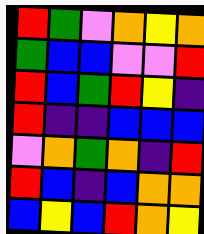[["red", "green", "violet", "orange", "yellow", "orange"], ["green", "blue", "blue", "violet", "violet", "red"], ["red", "blue", "green", "red", "yellow", "indigo"], ["red", "indigo", "indigo", "blue", "blue", "blue"], ["violet", "orange", "green", "orange", "indigo", "red"], ["red", "blue", "indigo", "blue", "orange", "orange"], ["blue", "yellow", "blue", "red", "orange", "yellow"]]